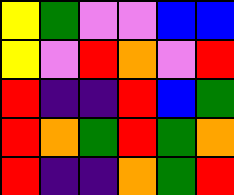[["yellow", "green", "violet", "violet", "blue", "blue"], ["yellow", "violet", "red", "orange", "violet", "red"], ["red", "indigo", "indigo", "red", "blue", "green"], ["red", "orange", "green", "red", "green", "orange"], ["red", "indigo", "indigo", "orange", "green", "red"]]